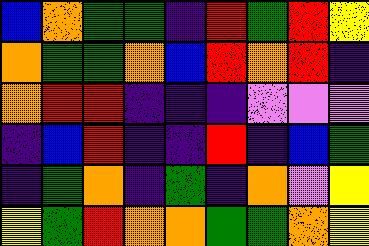[["blue", "orange", "green", "green", "indigo", "red", "green", "red", "yellow"], ["orange", "green", "green", "orange", "blue", "red", "orange", "red", "indigo"], ["orange", "red", "red", "indigo", "indigo", "indigo", "violet", "violet", "violet"], ["indigo", "blue", "red", "indigo", "indigo", "red", "indigo", "blue", "green"], ["indigo", "green", "orange", "indigo", "green", "indigo", "orange", "violet", "yellow"], ["yellow", "green", "red", "orange", "orange", "green", "green", "orange", "yellow"]]